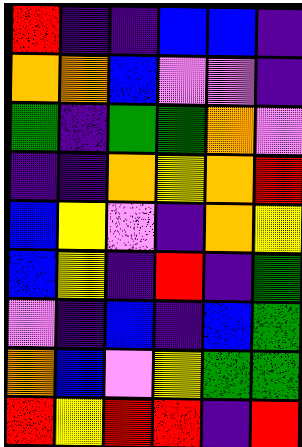[["red", "indigo", "indigo", "blue", "blue", "indigo"], ["orange", "orange", "blue", "violet", "violet", "indigo"], ["green", "indigo", "green", "green", "orange", "violet"], ["indigo", "indigo", "orange", "yellow", "orange", "red"], ["blue", "yellow", "violet", "indigo", "orange", "yellow"], ["blue", "yellow", "indigo", "red", "indigo", "green"], ["violet", "indigo", "blue", "indigo", "blue", "green"], ["orange", "blue", "violet", "yellow", "green", "green"], ["red", "yellow", "red", "red", "indigo", "red"]]